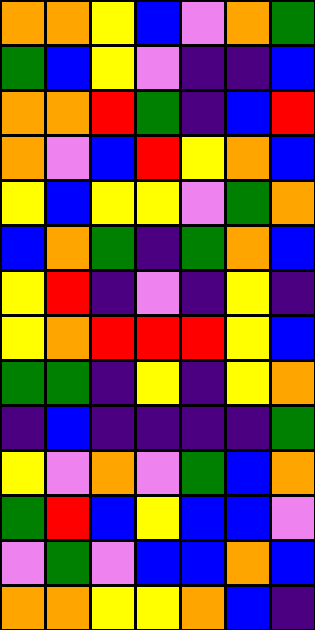[["orange", "orange", "yellow", "blue", "violet", "orange", "green"], ["green", "blue", "yellow", "violet", "indigo", "indigo", "blue"], ["orange", "orange", "red", "green", "indigo", "blue", "red"], ["orange", "violet", "blue", "red", "yellow", "orange", "blue"], ["yellow", "blue", "yellow", "yellow", "violet", "green", "orange"], ["blue", "orange", "green", "indigo", "green", "orange", "blue"], ["yellow", "red", "indigo", "violet", "indigo", "yellow", "indigo"], ["yellow", "orange", "red", "red", "red", "yellow", "blue"], ["green", "green", "indigo", "yellow", "indigo", "yellow", "orange"], ["indigo", "blue", "indigo", "indigo", "indigo", "indigo", "green"], ["yellow", "violet", "orange", "violet", "green", "blue", "orange"], ["green", "red", "blue", "yellow", "blue", "blue", "violet"], ["violet", "green", "violet", "blue", "blue", "orange", "blue"], ["orange", "orange", "yellow", "yellow", "orange", "blue", "indigo"]]